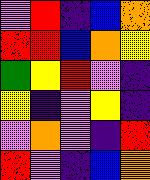[["violet", "red", "indigo", "blue", "orange"], ["red", "red", "blue", "orange", "yellow"], ["green", "yellow", "red", "violet", "indigo"], ["yellow", "indigo", "violet", "yellow", "indigo"], ["violet", "orange", "violet", "indigo", "red"], ["red", "violet", "indigo", "blue", "orange"]]